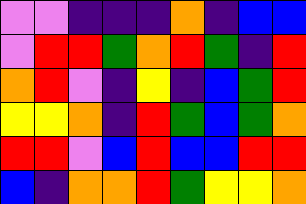[["violet", "violet", "indigo", "indigo", "indigo", "orange", "indigo", "blue", "blue"], ["violet", "red", "red", "green", "orange", "red", "green", "indigo", "red"], ["orange", "red", "violet", "indigo", "yellow", "indigo", "blue", "green", "red"], ["yellow", "yellow", "orange", "indigo", "red", "green", "blue", "green", "orange"], ["red", "red", "violet", "blue", "red", "blue", "blue", "red", "red"], ["blue", "indigo", "orange", "orange", "red", "green", "yellow", "yellow", "orange"]]